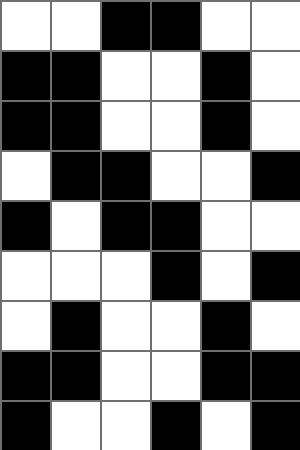[["white", "white", "black", "black", "white", "white"], ["black", "black", "white", "white", "black", "white"], ["black", "black", "white", "white", "black", "white"], ["white", "black", "black", "white", "white", "black"], ["black", "white", "black", "black", "white", "white"], ["white", "white", "white", "black", "white", "black"], ["white", "black", "white", "white", "black", "white"], ["black", "black", "white", "white", "black", "black"], ["black", "white", "white", "black", "white", "black"]]